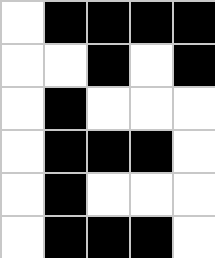[["white", "black", "black", "black", "black"], ["white", "white", "black", "white", "black"], ["white", "black", "white", "white", "white"], ["white", "black", "black", "black", "white"], ["white", "black", "white", "white", "white"], ["white", "black", "black", "black", "white"]]